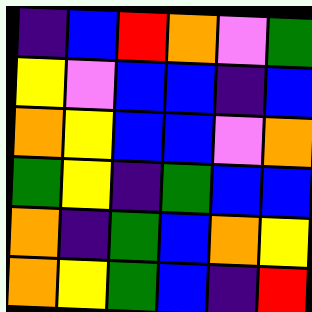[["indigo", "blue", "red", "orange", "violet", "green"], ["yellow", "violet", "blue", "blue", "indigo", "blue"], ["orange", "yellow", "blue", "blue", "violet", "orange"], ["green", "yellow", "indigo", "green", "blue", "blue"], ["orange", "indigo", "green", "blue", "orange", "yellow"], ["orange", "yellow", "green", "blue", "indigo", "red"]]